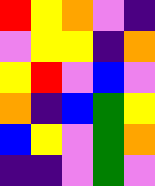[["red", "yellow", "orange", "violet", "indigo"], ["violet", "yellow", "yellow", "indigo", "orange"], ["yellow", "red", "violet", "blue", "violet"], ["orange", "indigo", "blue", "green", "yellow"], ["blue", "yellow", "violet", "green", "orange"], ["indigo", "indigo", "violet", "green", "violet"]]